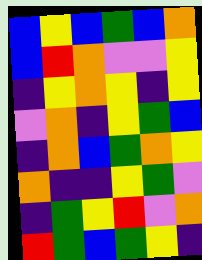[["blue", "yellow", "blue", "green", "blue", "orange"], ["blue", "red", "orange", "violet", "violet", "yellow"], ["indigo", "yellow", "orange", "yellow", "indigo", "yellow"], ["violet", "orange", "indigo", "yellow", "green", "blue"], ["indigo", "orange", "blue", "green", "orange", "yellow"], ["orange", "indigo", "indigo", "yellow", "green", "violet"], ["indigo", "green", "yellow", "red", "violet", "orange"], ["red", "green", "blue", "green", "yellow", "indigo"]]